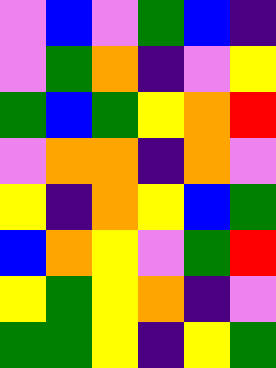[["violet", "blue", "violet", "green", "blue", "indigo"], ["violet", "green", "orange", "indigo", "violet", "yellow"], ["green", "blue", "green", "yellow", "orange", "red"], ["violet", "orange", "orange", "indigo", "orange", "violet"], ["yellow", "indigo", "orange", "yellow", "blue", "green"], ["blue", "orange", "yellow", "violet", "green", "red"], ["yellow", "green", "yellow", "orange", "indigo", "violet"], ["green", "green", "yellow", "indigo", "yellow", "green"]]